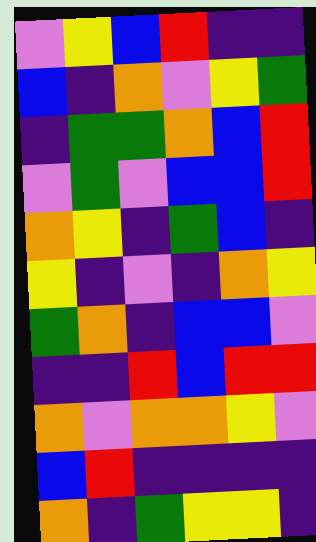[["violet", "yellow", "blue", "red", "indigo", "indigo"], ["blue", "indigo", "orange", "violet", "yellow", "green"], ["indigo", "green", "green", "orange", "blue", "red"], ["violet", "green", "violet", "blue", "blue", "red"], ["orange", "yellow", "indigo", "green", "blue", "indigo"], ["yellow", "indigo", "violet", "indigo", "orange", "yellow"], ["green", "orange", "indigo", "blue", "blue", "violet"], ["indigo", "indigo", "red", "blue", "red", "red"], ["orange", "violet", "orange", "orange", "yellow", "violet"], ["blue", "red", "indigo", "indigo", "indigo", "indigo"], ["orange", "indigo", "green", "yellow", "yellow", "indigo"]]